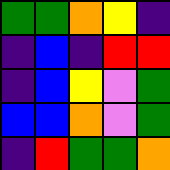[["green", "green", "orange", "yellow", "indigo"], ["indigo", "blue", "indigo", "red", "red"], ["indigo", "blue", "yellow", "violet", "green"], ["blue", "blue", "orange", "violet", "green"], ["indigo", "red", "green", "green", "orange"]]